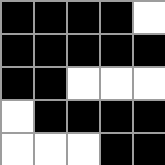[["black", "black", "black", "black", "white"], ["black", "black", "black", "black", "black"], ["black", "black", "white", "white", "white"], ["white", "black", "black", "black", "black"], ["white", "white", "white", "black", "black"]]